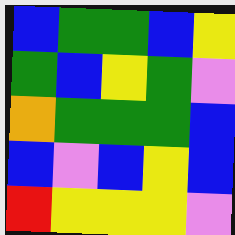[["blue", "green", "green", "blue", "yellow"], ["green", "blue", "yellow", "green", "violet"], ["orange", "green", "green", "green", "blue"], ["blue", "violet", "blue", "yellow", "blue"], ["red", "yellow", "yellow", "yellow", "violet"]]